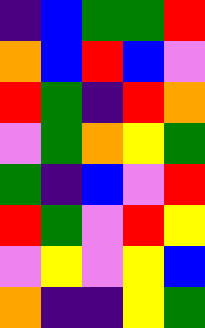[["indigo", "blue", "green", "green", "red"], ["orange", "blue", "red", "blue", "violet"], ["red", "green", "indigo", "red", "orange"], ["violet", "green", "orange", "yellow", "green"], ["green", "indigo", "blue", "violet", "red"], ["red", "green", "violet", "red", "yellow"], ["violet", "yellow", "violet", "yellow", "blue"], ["orange", "indigo", "indigo", "yellow", "green"]]